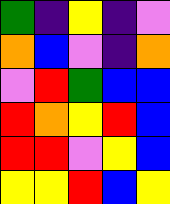[["green", "indigo", "yellow", "indigo", "violet"], ["orange", "blue", "violet", "indigo", "orange"], ["violet", "red", "green", "blue", "blue"], ["red", "orange", "yellow", "red", "blue"], ["red", "red", "violet", "yellow", "blue"], ["yellow", "yellow", "red", "blue", "yellow"]]